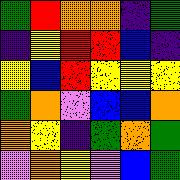[["green", "red", "orange", "orange", "indigo", "green"], ["indigo", "yellow", "red", "red", "blue", "indigo"], ["yellow", "blue", "red", "yellow", "yellow", "yellow"], ["green", "orange", "violet", "blue", "blue", "orange"], ["orange", "yellow", "indigo", "green", "orange", "green"], ["violet", "orange", "yellow", "violet", "blue", "green"]]